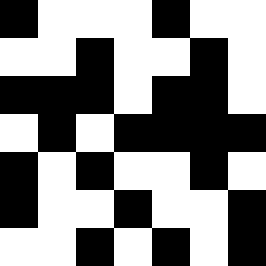[["black", "white", "white", "white", "black", "white", "white"], ["white", "white", "black", "white", "white", "black", "white"], ["black", "black", "black", "white", "black", "black", "white"], ["white", "black", "white", "black", "black", "black", "black"], ["black", "white", "black", "white", "white", "black", "white"], ["black", "white", "white", "black", "white", "white", "black"], ["white", "white", "black", "white", "black", "white", "black"]]